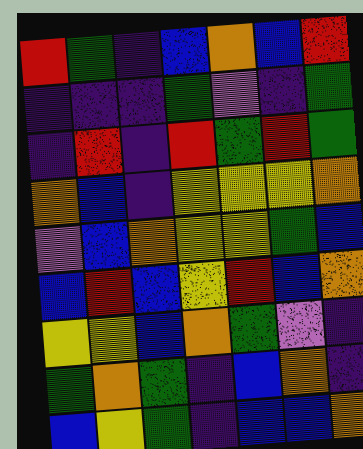[["red", "green", "indigo", "blue", "orange", "blue", "red"], ["indigo", "indigo", "indigo", "green", "violet", "indigo", "green"], ["indigo", "red", "indigo", "red", "green", "red", "green"], ["orange", "blue", "indigo", "yellow", "yellow", "yellow", "orange"], ["violet", "blue", "orange", "yellow", "yellow", "green", "blue"], ["blue", "red", "blue", "yellow", "red", "blue", "orange"], ["yellow", "yellow", "blue", "orange", "green", "violet", "indigo"], ["green", "orange", "green", "indigo", "blue", "orange", "indigo"], ["blue", "yellow", "green", "indigo", "blue", "blue", "orange"]]